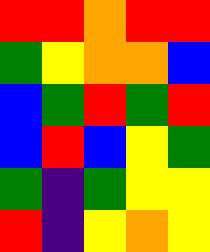[["red", "red", "orange", "red", "red"], ["green", "yellow", "orange", "orange", "blue"], ["blue", "green", "red", "green", "red"], ["blue", "red", "blue", "yellow", "green"], ["green", "indigo", "green", "yellow", "yellow"], ["red", "indigo", "yellow", "orange", "yellow"]]